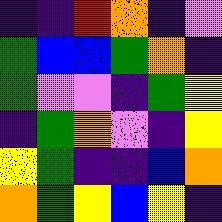[["indigo", "indigo", "red", "orange", "indigo", "violet"], ["green", "blue", "blue", "green", "orange", "indigo"], ["green", "violet", "violet", "indigo", "green", "yellow"], ["indigo", "green", "orange", "violet", "indigo", "yellow"], ["yellow", "green", "indigo", "indigo", "blue", "orange"], ["orange", "green", "yellow", "blue", "yellow", "indigo"]]